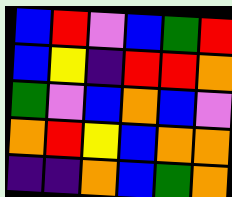[["blue", "red", "violet", "blue", "green", "red"], ["blue", "yellow", "indigo", "red", "red", "orange"], ["green", "violet", "blue", "orange", "blue", "violet"], ["orange", "red", "yellow", "blue", "orange", "orange"], ["indigo", "indigo", "orange", "blue", "green", "orange"]]